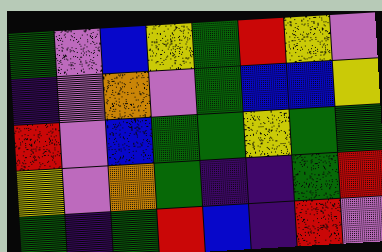[["green", "violet", "blue", "yellow", "green", "red", "yellow", "violet"], ["indigo", "violet", "orange", "violet", "green", "blue", "blue", "yellow"], ["red", "violet", "blue", "green", "green", "yellow", "green", "green"], ["yellow", "violet", "orange", "green", "indigo", "indigo", "green", "red"], ["green", "indigo", "green", "red", "blue", "indigo", "red", "violet"]]